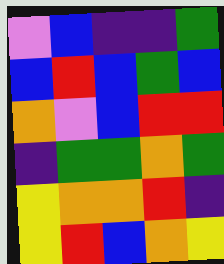[["violet", "blue", "indigo", "indigo", "green"], ["blue", "red", "blue", "green", "blue"], ["orange", "violet", "blue", "red", "red"], ["indigo", "green", "green", "orange", "green"], ["yellow", "orange", "orange", "red", "indigo"], ["yellow", "red", "blue", "orange", "yellow"]]